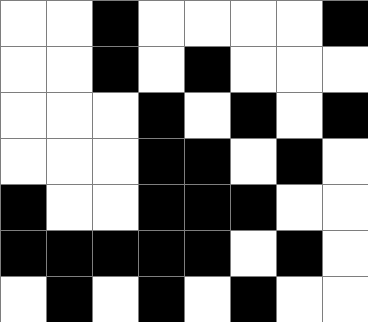[["white", "white", "black", "white", "white", "white", "white", "black"], ["white", "white", "black", "white", "black", "white", "white", "white"], ["white", "white", "white", "black", "white", "black", "white", "black"], ["white", "white", "white", "black", "black", "white", "black", "white"], ["black", "white", "white", "black", "black", "black", "white", "white"], ["black", "black", "black", "black", "black", "white", "black", "white"], ["white", "black", "white", "black", "white", "black", "white", "white"]]